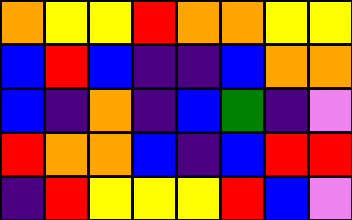[["orange", "yellow", "yellow", "red", "orange", "orange", "yellow", "yellow"], ["blue", "red", "blue", "indigo", "indigo", "blue", "orange", "orange"], ["blue", "indigo", "orange", "indigo", "blue", "green", "indigo", "violet"], ["red", "orange", "orange", "blue", "indigo", "blue", "red", "red"], ["indigo", "red", "yellow", "yellow", "yellow", "red", "blue", "violet"]]